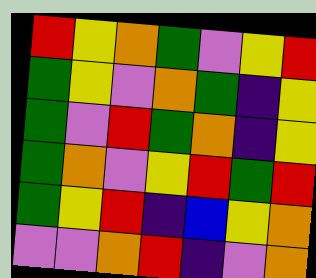[["red", "yellow", "orange", "green", "violet", "yellow", "red"], ["green", "yellow", "violet", "orange", "green", "indigo", "yellow"], ["green", "violet", "red", "green", "orange", "indigo", "yellow"], ["green", "orange", "violet", "yellow", "red", "green", "red"], ["green", "yellow", "red", "indigo", "blue", "yellow", "orange"], ["violet", "violet", "orange", "red", "indigo", "violet", "orange"]]